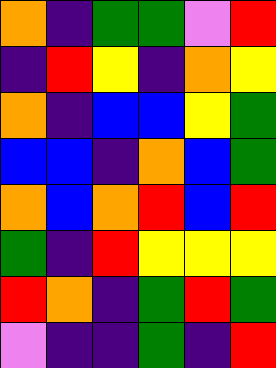[["orange", "indigo", "green", "green", "violet", "red"], ["indigo", "red", "yellow", "indigo", "orange", "yellow"], ["orange", "indigo", "blue", "blue", "yellow", "green"], ["blue", "blue", "indigo", "orange", "blue", "green"], ["orange", "blue", "orange", "red", "blue", "red"], ["green", "indigo", "red", "yellow", "yellow", "yellow"], ["red", "orange", "indigo", "green", "red", "green"], ["violet", "indigo", "indigo", "green", "indigo", "red"]]